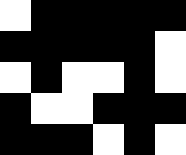[["white", "black", "black", "black", "black", "black"], ["black", "black", "black", "black", "black", "white"], ["white", "black", "white", "white", "black", "white"], ["black", "white", "white", "black", "black", "black"], ["black", "black", "black", "white", "black", "white"]]